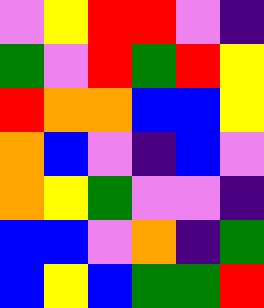[["violet", "yellow", "red", "red", "violet", "indigo"], ["green", "violet", "red", "green", "red", "yellow"], ["red", "orange", "orange", "blue", "blue", "yellow"], ["orange", "blue", "violet", "indigo", "blue", "violet"], ["orange", "yellow", "green", "violet", "violet", "indigo"], ["blue", "blue", "violet", "orange", "indigo", "green"], ["blue", "yellow", "blue", "green", "green", "red"]]